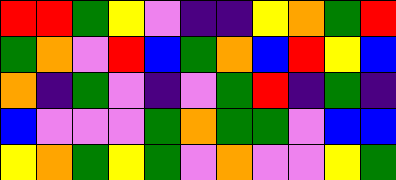[["red", "red", "green", "yellow", "violet", "indigo", "indigo", "yellow", "orange", "green", "red"], ["green", "orange", "violet", "red", "blue", "green", "orange", "blue", "red", "yellow", "blue"], ["orange", "indigo", "green", "violet", "indigo", "violet", "green", "red", "indigo", "green", "indigo"], ["blue", "violet", "violet", "violet", "green", "orange", "green", "green", "violet", "blue", "blue"], ["yellow", "orange", "green", "yellow", "green", "violet", "orange", "violet", "violet", "yellow", "green"]]